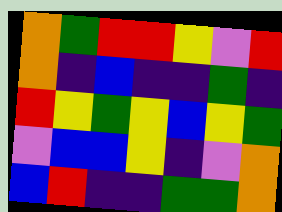[["orange", "green", "red", "red", "yellow", "violet", "red"], ["orange", "indigo", "blue", "indigo", "indigo", "green", "indigo"], ["red", "yellow", "green", "yellow", "blue", "yellow", "green"], ["violet", "blue", "blue", "yellow", "indigo", "violet", "orange"], ["blue", "red", "indigo", "indigo", "green", "green", "orange"]]